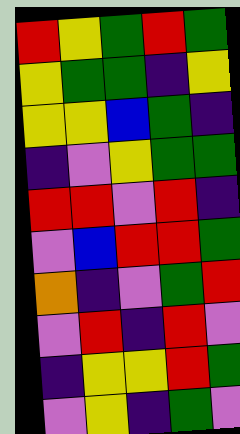[["red", "yellow", "green", "red", "green"], ["yellow", "green", "green", "indigo", "yellow"], ["yellow", "yellow", "blue", "green", "indigo"], ["indigo", "violet", "yellow", "green", "green"], ["red", "red", "violet", "red", "indigo"], ["violet", "blue", "red", "red", "green"], ["orange", "indigo", "violet", "green", "red"], ["violet", "red", "indigo", "red", "violet"], ["indigo", "yellow", "yellow", "red", "green"], ["violet", "yellow", "indigo", "green", "violet"]]